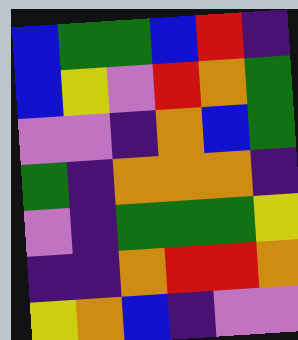[["blue", "green", "green", "blue", "red", "indigo"], ["blue", "yellow", "violet", "red", "orange", "green"], ["violet", "violet", "indigo", "orange", "blue", "green"], ["green", "indigo", "orange", "orange", "orange", "indigo"], ["violet", "indigo", "green", "green", "green", "yellow"], ["indigo", "indigo", "orange", "red", "red", "orange"], ["yellow", "orange", "blue", "indigo", "violet", "violet"]]